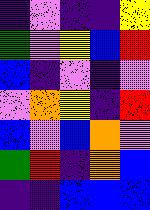[["indigo", "violet", "indigo", "indigo", "yellow"], ["green", "violet", "yellow", "blue", "red"], ["blue", "indigo", "violet", "indigo", "violet"], ["violet", "orange", "yellow", "indigo", "red"], ["blue", "violet", "blue", "orange", "violet"], ["green", "red", "indigo", "orange", "blue"], ["indigo", "indigo", "blue", "blue", "blue"]]